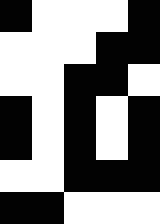[["black", "white", "white", "white", "black"], ["white", "white", "white", "black", "black"], ["white", "white", "black", "black", "white"], ["black", "white", "black", "white", "black"], ["black", "white", "black", "white", "black"], ["white", "white", "black", "black", "black"], ["black", "black", "white", "white", "white"]]